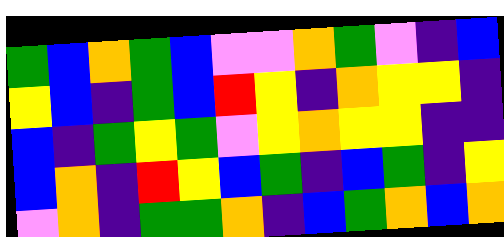[["green", "blue", "orange", "green", "blue", "violet", "violet", "orange", "green", "violet", "indigo", "blue"], ["yellow", "blue", "indigo", "green", "blue", "red", "yellow", "indigo", "orange", "yellow", "yellow", "indigo"], ["blue", "indigo", "green", "yellow", "green", "violet", "yellow", "orange", "yellow", "yellow", "indigo", "indigo"], ["blue", "orange", "indigo", "red", "yellow", "blue", "green", "indigo", "blue", "green", "indigo", "yellow"], ["violet", "orange", "indigo", "green", "green", "orange", "indigo", "blue", "green", "orange", "blue", "orange"]]